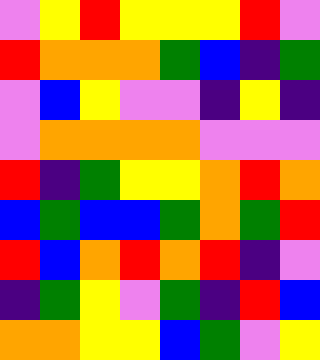[["violet", "yellow", "red", "yellow", "yellow", "yellow", "red", "violet"], ["red", "orange", "orange", "orange", "green", "blue", "indigo", "green"], ["violet", "blue", "yellow", "violet", "violet", "indigo", "yellow", "indigo"], ["violet", "orange", "orange", "orange", "orange", "violet", "violet", "violet"], ["red", "indigo", "green", "yellow", "yellow", "orange", "red", "orange"], ["blue", "green", "blue", "blue", "green", "orange", "green", "red"], ["red", "blue", "orange", "red", "orange", "red", "indigo", "violet"], ["indigo", "green", "yellow", "violet", "green", "indigo", "red", "blue"], ["orange", "orange", "yellow", "yellow", "blue", "green", "violet", "yellow"]]